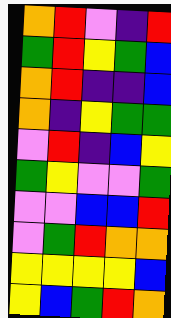[["orange", "red", "violet", "indigo", "red"], ["green", "red", "yellow", "green", "blue"], ["orange", "red", "indigo", "indigo", "blue"], ["orange", "indigo", "yellow", "green", "green"], ["violet", "red", "indigo", "blue", "yellow"], ["green", "yellow", "violet", "violet", "green"], ["violet", "violet", "blue", "blue", "red"], ["violet", "green", "red", "orange", "orange"], ["yellow", "yellow", "yellow", "yellow", "blue"], ["yellow", "blue", "green", "red", "orange"]]